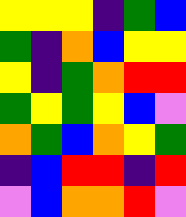[["yellow", "yellow", "yellow", "indigo", "green", "blue"], ["green", "indigo", "orange", "blue", "yellow", "yellow"], ["yellow", "indigo", "green", "orange", "red", "red"], ["green", "yellow", "green", "yellow", "blue", "violet"], ["orange", "green", "blue", "orange", "yellow", "green"], ["indigo", "blue", "red", "red", "indigo", "red"], ["violet", "blue", "orange", "orange", "red", "violet"]]